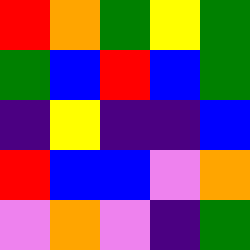[["red", "orange", "green", "yellow", "green"], ["green", "blue", "red", "blue", "green"], ["indigo", "yellow", "indigo", "indigo", "blue"], ["red", "blue", "blue", "violet", "orange"], ["violet", "orange", "violet", "indigo", "green"]]